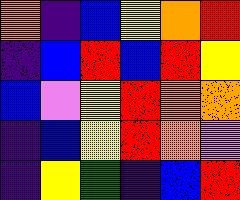[["orange", "indigo", "blue", "yellow", "orange", "red"], ["indigo", "blue", "red", "blue", "red", "yellow"], ["blue", "violet", "yellow", "red", "orange", "orange"], ["indigo", "blue", "yellow", "red", "orange", "violet"], ["indigo", "yellow", "green", "indigo", "blue", "red"]]